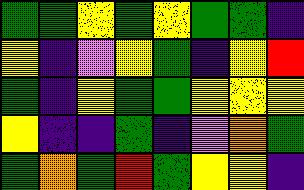[["green", "green", "yellow", "green", "yellow", "green", "green", "indigo"], ["yellow", "indigo", "violet", "yellow", "green", "indigo", "yellow", "red"], ["green", "indigo", "yellow", "green", "green", "yellow", "yellow", "yellow"], ["yellow", "indigo", "indigo", "green", "indigo", "violet", "orange", "green"], ["green", "orange", "green", "red", "green", "yellow", "yellow", "indigo"]]